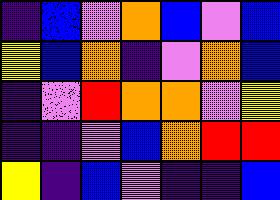[["indigo", "blue", "violet", "orange", "blue", "violet", "blue"], ["yellow", "blue", "orange", "indigo", "violet", "orange", "blue"], ["indigo", "violet", "red", "orange", "orange", "violet", "yellow"], ["indigo", "indigo", "violet", "blue", "orange", "red", "red"], ["yellow", "indigo", "blue", "violet", "indigo", "indigo", "blue"]]